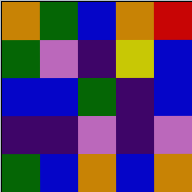[["orange", "green", "blue", "orange", "red"], ["green", "violet", "indigo", "yellow", "blue"], ["blue", "blue", "green", "indigo", "blue"], ["indigo", "indigo", "violet", "indigo", "violet"], ["green", "blue", "orange", "blue", "orange"]]